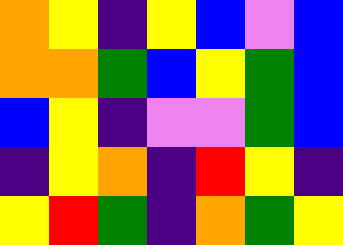[["orange", "yellow", "indigo", "yellow", "blue", "violet", "blue"], ["orange", "orange", "green", "blue", "yellow", "green", "blue"], ["blue", "yellow", "indigo", "violet", "violet", "green", "blue"], ["indigo", "yellow", "orange", "indigo", "red", "yellow", "indigo"], ["yellow", "red", "green", "indigo", "orange", "green", "yellow"]]